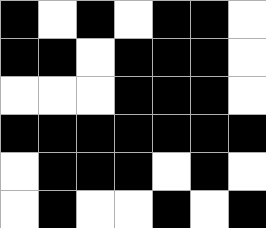[["black", "white", "black", "white", "black", "black", "white"], ["black", "black", "white", "black", "black", "black", "white"], ["white", "white", "white", "black", "black", "black", "white"], ["black", "black", "black", "black", "black", "black", "black"], ["white", "black", "black", "black", "white", "black", "white"], ["white", "black", "white", "white", "black", "white", "black"]]